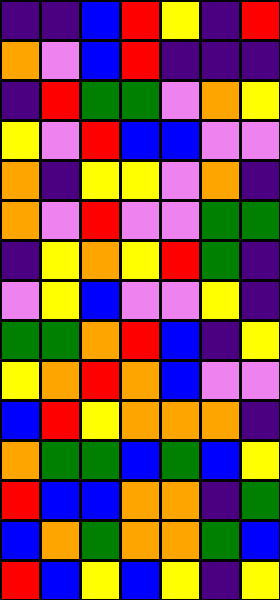[["indigo", "indigo", "blue", "red", "yellow", "indigo", "red"], ["orange", "violet", "blue", "red", "indigo", "indigo", "indigo"], ["indigo", "red", "green", "green", "violet", "orange", "yellow"], ["yellow", "violet", "red", "blue", "blue", "violet", "violet"], ["orange", "indigo", "yellow", "yellow", "violet", "orange", "indigo"], ["orange", "violet", "red", "violet", "violet", "green", "green"], ["indigo", "yellow", "orange", "yellow", "red", "green", "indigo"], ["violet", "yellow", "blue", "violet", "violet", "yellow", "indigo"], ["green", "green", "orange", "red", "blue", "indigo", "yellow"], ["yellow", "orange", "red", "orange", "blue", "violet", "violet"], ["blue", "red", "yellow", "orange", "orange", "orange", "indigo"], ["orange", "green", "green", "blue", "green", "blue", "yellow"], ["red", "blue", "blue", "orange", "orange", "indigo", "green"], ["blue", "orange", "green", "orange", "orange", "green", "blue"], ["red", "blue", "yellow", "blue", "yellow", "indigo", "yellow"]]